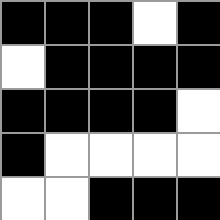[["black", "black", "black", "white", "black"], ["white", "black", "black", "black", "black"], ["black", "black", "black", "black", "white"], ["black", "white", "white", "white", "white"], ["white", "white", "black", "black", "black"]]